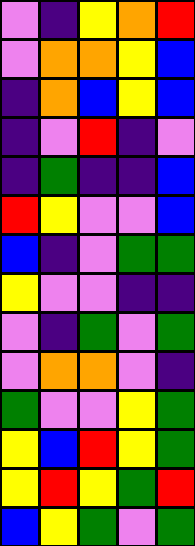[["violet", "indigo", "yellow", "orange", "red"], ["violet", "orange", "orange", "yellow", "blue"], ["indigo", "orange", "blue", "yellow", "blue"], ["indigo", "violet", "red", "indigo", "violet"], ["indigo", "green", "indigo", "indigo", "blue"], ["red", "yellow", "violet", "violet", "blue"], ["blue", "indigo", "violet", "green", "green"], ["yellow", "violet", "violet", "indigo", "indigo"], ["violet", "indigo", "green", "violet", "green"], ["violet", "orange", "orange", "violet", "indigo"], ["green", "violet", "violet", "yellow", "green"], ["yellow", "blue", "red", "yellow", "green"], ["yellow", "red", "yellow", "green", "red"], ["blue", "yellow", "green", "violet", "green"]]